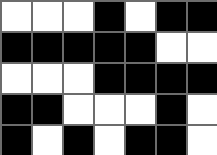[["white", "white", "white", "black", "white", "black", "black"], ["black", "black", "black", "black", "black", "white", "white"], ["white", "white", "white", "black", "black", "black", "black"], ["black", "black", "white", "white", "white", "black", "white"], ["black", "white", "black", "white", "black", "black", "white"]]